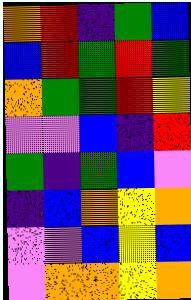[["orange", "red", "indigo", "green", "blue"], ["blue", "red", "green", "red", "green"], ["orange", "green", "green", "red", "yellow"], ["violet", "violet", "blue", "indigo", "red"], ["green", "indigo", "green", "blue", "violet"], ["indigo", "blue", "orange", "yellow", "orange"], ["violet", "violet", "blue", "yellow", "blue"], ["violet", "orange", "orange", "yellow", "orange"]]